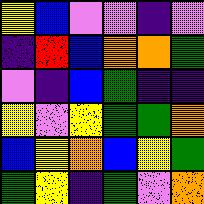[["yellow", "blue", "violet", "violet", "indigo", "violet"], ["indigo", "red", "blue", "orange", "orange", "green"], ["violet", "indigo", "blue", "green", "indigo", "indigo"], ["yellow", "violet", "yellow", "green", "green", "orange"], ["blue", "yellow", "orange", "blue", "yellow", "green"], ["green", "yellow", "indigo", "green", "violet", "orange"]]